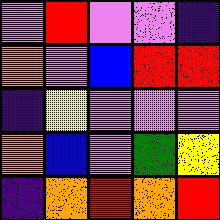[["violet", "red", "violet", "violet", "indigo"], ["orange", "violet", "blue", "red", "red"], ["indigo", "yellow", "violet", "violet", "violet"], ["orange", "blue", "violet", "green", "yellow"], ["indigo", "orange", "red", "orange", "red"]]